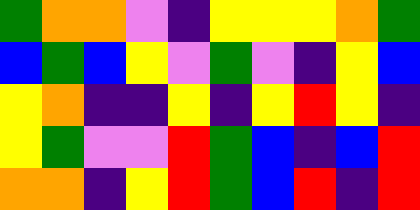[["green", "orange", "orange", "violet", "indigo", "yellow", "yellow", "yellow", "orange", "green"], ["blue", "green", "blue", "yellow", "violet", "green", "violet", "indigo", "yellow", "blue"], ["yellow", "orange", "indigo", "indigo", "yellow", "indigo", "yellow", "red", "yellow", "indigo"], ["yellow", "green", "violet", "violet", "red", "green", "blue", "indigo", "blue", "red"], ["orange", "orange", "indigo", "yellow", "red", "green", "blue", "red", "indigo", "red"]]